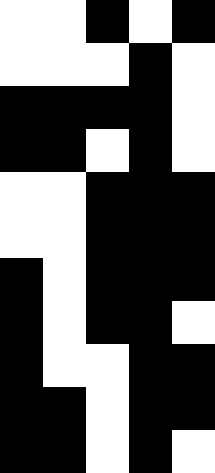[["white", "white", "black", "white", "black"], ["white", "white", "white", "black", "white"], ["black", "black", "black", "black", "white"], ["black", "black", "white", "black", "white"], ["white", "white", "black", "black", "black"], ["white", "white", "black", "black", "black"], ["black", "white", "black", "black", "black"], ["black", "white", "black", "black", "white"], ["black", "white", "white", "black", "black"], ["black", "black", "white", "black", "black"], ["black", "black", "white", "black", "white"]]